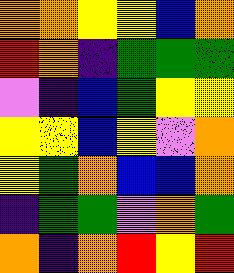[["orange", "orange", "yellow", "yellow", "blue", "orange"], ["red", "orange", "indigo", "green", "green", "green"], ["violet", "indigo", "blue", "green", "yellow", "yellow"], ["yellow", "yellow", "blue", "yellow", "violet", "orange"], ["yellow", "green", "orange", "blue", "blue", "orange"], ["indigo", "green", "green", "violet", "orange", "green"], ["orange", "indigo", "orange", "red", "yellow", "red"]]